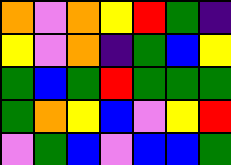[["orange", "violet", "orange", "yellow", "red", "green", "indigo"], ["yellow", "violet", "orange", "indigo", "green", "blue", "yellow"], ["green", "blue", "green", "red", "green", "green", "green"], ["green", "orange", "yellow", "blue", "violet", "yellow", "red"], ["violet", "green", "blue", "violet", "blue", "blue", "green"]]